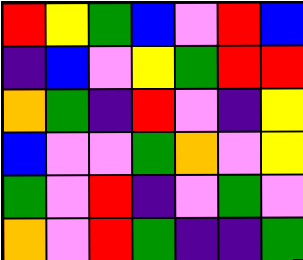[["red", "yellow", "green", "blue", "violet", "red", "blue"], ["indigo", "blue", "violet", "yellow", "green", "red", "red"], ["orange", "green", "indigo", "red", "violet", "indigo", "yellow"], ["blue", "violet", "violet", "green", "orange", "violet", "yellow"], ["green", "violet", "red", "indigo", "violet", "green", "violet"], ["orange", "violet", "red", "green", "indigo", "indigo", "green"]]